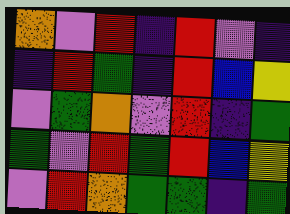[["orange", "violet", "red", "indigo", "red", "violet", "indigo"], ["indigo", "red", "green", "indigo", "red", "blue", "yellow"], ["violet", "green", "orange", "violet", "red", "indigo", "green"], ["green", "violet", "red", "green", "red", "blue", "yellow"], ["violet", "red", "orange", "green", "green", "indigo", "green"]]